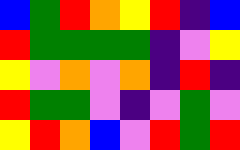[["blue", "green", "red", "orange", "yellow", "red", "indigo", "blue"], ["red", "green", "green", "green", "green", "indigo", "violet", "yellow"], ["yellow", "violet", "orange", "violet", "orange", "indigo", "red", "indigo"], ["red", "green", "green", "violet", "indigo", "violet", "green", "violet"], ["yellow", "red", "orange", "blue", "violet", "red", "green", "red"]]